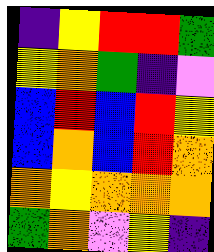[["indigo", "yellow", "red", "red", "green"], ["yellow", "orange", "green", "indigo", "violet"], ["blue", "red", "blue", "red", "yellow"], ["blue", "orange", "blue", "red", "orange"], ["orange", "yellow", "orange", "orange", "orange"], ["green", "orange", "violet", "yellow", "indigo"]]